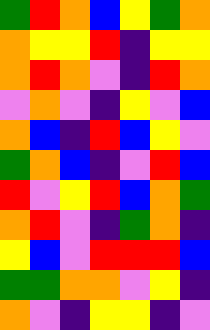[["green", "red", "orange", "blue", "yellow", "green", "orange"], ["orange", "yellow", "yellow", "red", "indigo", "yellow", "yellow"], ["orange", "red", "orange", "violet", "indigo", "red", "orange"], ["violet", "orange", "violet", "indigo", "yellow", "violet", "blue"], ["orange", "blue", "indigo", "red", "blue", "yellow", "violet"], ["green", "orange", "blue", "indigo", "violet", "red", "blue"], ["red", "violet", "yellow", "red", "blue", "orange", "green"], ["orange", "red", "violet", "indigo", "green", "orange", "indigo"], ["yellow", "blue", "violet", "red", "red", "red", "blue"], ["green", "green", "orange", "orange", "violet", "yellow", "indigo"], ["orange", "violet", "indigo", "yellow", "yellow", "indigo", "violet"]]